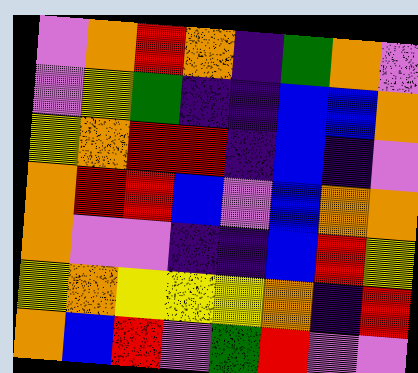[["violet", "orange", "red", "orange", "indigo", "green", "orange", "violet"], ["violet", "yellow", "green", "indigo", "indigo", "blue", "blue", "orange"], ["yellow", "orange", "red", "red", "indigo", "blue", "indigo", "violet"], ["orange", "red", "red", "blue", "violet", "blue", "orange", "orange"], ["orange", "violet", "violet", "indigo", "indigo", "blue", "red", "yellow"], ["yellow", "orange", "yellow", "yellow", "yellow", "orange", "indigo", "red"], ["orange", "blue", "red", "violet", "green", "red", "violet", "violet"]]